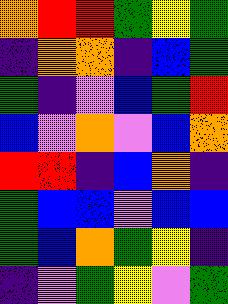[["orange", "red", "red", "green", "yellow", "green"], ["indigo", "orange", "orange", "indigo", "blue", "green"], ["green", "indigo", "violet", "blue", "green", "red"], ["blue", "violet", "orange", "violet", "blue", "orange"], ["red", "red", "indigo", "blue", "orange", "indigo"], ["green", "blue", "blue", "violet", "blue", "blue"], ["green", "blue", "orange", "green", "yellow", "indigo"], ["indigo", "violet", "green", "yellow", "violet", "green"]]